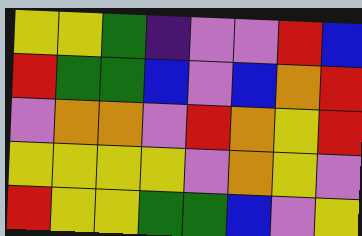[["yellow", "yellow", "green", "indigo", "violet", "violet", "red", "blue"], ["red", "green", "green", "blue", "violet", "blue", "orange", "red"], ["violet", "orange", "orange", "violet", "red", "orange", "yellow", "red"], ["yellow", "yellow", "yellow", "yellow", "violet", "orange", "yellow", "violet"], ["red", "yellow", "yellow", "green", "green", "blue", "violet", "yellow"]]